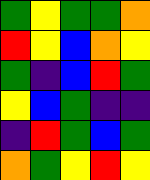[["green", "yellow", "green", "green", "orange"], ["red", "yellow", "blue", "orange", "yellow"], ["green", "indigo", "blue", "red", "green"], ["yellow", "blue", "green", "indigo", "indigo"], ["indigo", "red", "green", "blue", "green"], ["orange", "green", "yellow", "red", "yellow"]]